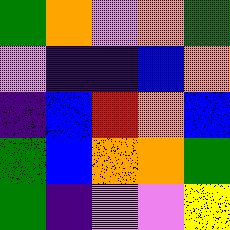[["green", "orange", "violet", "orange", "green"], ["violet", "indigo", "indigo", "blue", "orange"], ["indigo", "blue", "red", "orange", "blue"], ["green", "blue", "orange", "orange", "green"], ["green", "indigo", "violet", "violet", "yellow"]]